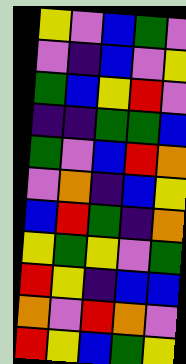[["yellow", "violet", "blue", "green", "violet"], ["violet", "indigo", "blue", "violet", "yellow"], ["green", "blue", "yellow", "red", "violet"], ["indigo", "indigo", "green", "green", "blue"], ["green", "violet", "blue", "red", "orange"], ["violet", "orange", "indigo", "blue", "yellow"], ["blue", "red", "green", "indigo", "orange"], ["yellow", "green", "yellow", "violet", "green"], ["red", "yellow", "indigo", "blue", "blue"], ["orange", "violet", "red", "orange", "violet"], ["red", "yellow", "blue", "green", "yellow"]]